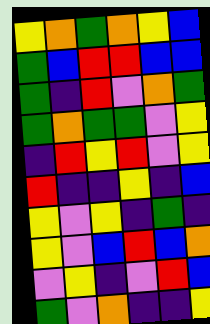[["yellow", "orange", "green", "orange", "yellow", "blue"], ["green", "blue", "red", "red", "blue", "blue"], ["green", "indigo", "red", "violet", "orange", "green"], ["green", "orange", "green", "green", "violet", "yellow"], ["indigo", "red", "yellow", "red", "violet", "yellow"], ["red", "indigo", "indigo", "yellow", "indigo", "blue"], ["yellow", "violet", "yellow", "indigo", "green", "indigo"], ["yellow", "violet", "blue", "red", "blue", "orange"], ["violet", "yellow", "indigo", "violet", "red", "blue"], ["green", "violet", "orange", "indigo", "indigo", "yellow"]]